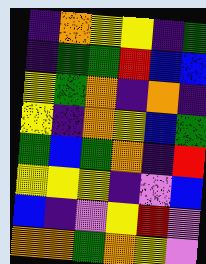[["indigo", "orange", "yellow", "yellow", "indigo", "green"], ["indigo", "green", "green", "red", "blue", "blue"], ["yellow", "green", "orange", "indigo", "orange", "indigo"], ["yellow", "indigo", "orange", "yellow", "blue", "green"], ["green", "blue", "green", "orange", "indigo", "red"], ["yellow", "yellow", "yellow", "indigo", "violet", "blue"], ["blue", "indigo", "violet", "yellow", "red", "violet"], ["orange", "orange", "green", "orange", "yellow", "violet"]]